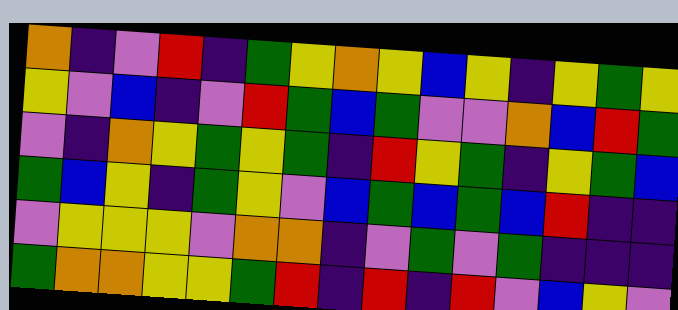[["orange", "indigo", "violet", "red", "indigo", "green", "yellow", "orange", "yellow", "blue", "yellow", "indigo", "yellow", "green", "yellow"], ["yellow", "violet", "blue", "indigo", "violet", "red", "green", "blue", "green", "violet", "violet", "orange", "blue", "red", "green"], ["violet", "indigo", "orange", "yellow", "green", "yellow", "green", "indigo", "red", "yellow", "green", "indigo", "yellow", "green", "blue"], ["green", "blue", "yellow", "indigo", "green", "yellow", "violet", "blue", "green", "blue", "green", "blue", "red", "indigo", "indigo"], ["violet", "yellow", "yellow", "yellow", "violet", "orange", "orange", "indigo", "violet", "green", "violet", "green", "indigo", "indigo", "indigo"], ["green", "orange", "orange", "yellow", "yellow", "green", "red", "indigo", "red", "indigo", "red", "violet", "blue", "yellow", "violet"]]